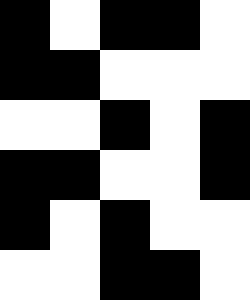[["black", "white", "black", "black", "white"], ["black", "black", "white", "white", "white"], ["white", "white", "black", "white", "black"], ["black", "black", "white", "white", "black"], ["black", "white", "black", "white", "white"], ["white", "white", "black", "black", "white"]]